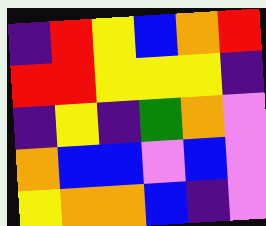[["indigo", "red", "yellow", "blue", "orange", "red"], ["red", "red", "yellow", "yellow", "yellow", "indigo"], ["indigo", "yellow", "indigo", "green", "orange", "violet"], ["orange", "blue", "blue", "violet", "blue", "violet"], ["yellow", "orange", "orange", "blue", "indigo", "violet"]]